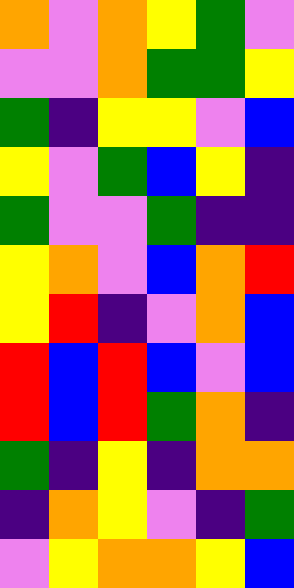[["orange", "violet", "orange", "yellow", "green", "violet"], ["violet", "violet", "orange", "green", "green", "yellow"], ["green", "indigo", "yellow", "yellow", "violet", "blue"], ["yellow", "violet", "green", "blue", "yellow", "indigo"], ["green", "violet", "violet", "green", "indigo", "indigo"], ["yellow", "orange", "violet", "blue", "orange", "red"], ["yellow", "red", "indigo", "violet", "orange", "blue"], ["red", "blue", "red", "blue", "violet", "blue"], ["red", "blue", "red", "green", "orange", "indigo"], ["green", "indigo", "yellow", "indigo", "orange", "orange"], ["indigo", "orange", "yellow", "violet", "indigo", "green"], ["violet", "yellow", "orange", "orange", "yellow", "blue"]]